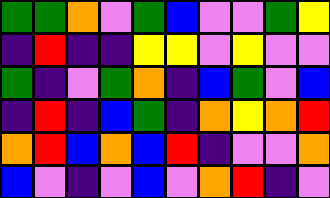[["green", "green", "orange", "violet", "green", "blue", "violet", "violet", "green", "yellow"], ["indigo", "red", "indigo", "indigo", "yellow", "yellow", "violet", "yellow", "violet", "violet"], ["green", "indigo", "violet", "green", "orange", "indigo", "blue", "green", "violet", "blue"], ["indigo", "red", "indigo", "blue", "green", "indigo", "orange", "yellow", "orange", "red"], ["orange", "red", "blue", "orange", "blue", "red", "indigo", "violet", "violet", "orange"], ["blue", "violet", "indigo", "violet", "blue", "violet", "orange", "red", "indigo", "violet"]]